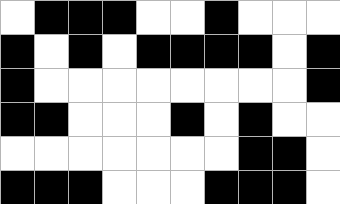[["white", "black", "black", "black", "white", "white", "black", "white", "white", "white"], ["black", "white", "black", "white", "black", "black", "black", "black", "white", "black"], ["black", "white", "white", "white", "white", "white", "white", "white", "white", "black"], ["black", "black", "white", "white", "white", "black", "white", "black", "white", "white"], ["white", "white", "white", "white", "white", "white", "white", "black", "black", "white"], ["black", "black", "black", "white", "white", "white", "black", "black", "black", "white"]]